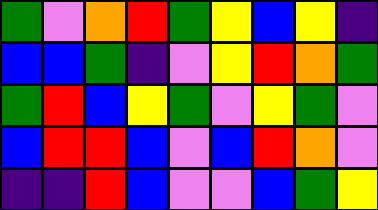[["green", "violet", "orange", "red", "green", "yellow", "blue", "yellow", "indigo"], ["blue", "blue", "green", "indigo", "violet", "yellow", "red", "orange", "green"], ["green", "red", "blue", "yellow", "green", "violet", "yellow", "green", "violet"], ["blue", "red", "red", "blue", "violet", "blue", "red", "orange", "violet"], ["indigo", "indigo", "red", "blue", "violet", "violet", "blue", "green", "yellow"]]